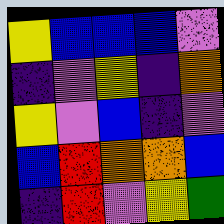[["yellow", "blue", "blue", "blue", "violet"], ["indigo", "violet", "yellow", "indigo", "orange"], ["yellow", "violet", "blue", "indigo", "violet"], ["blue", "red", "orange", "orange", "blue"], ["indigo", "red", "violet", "yellow", "green"]]